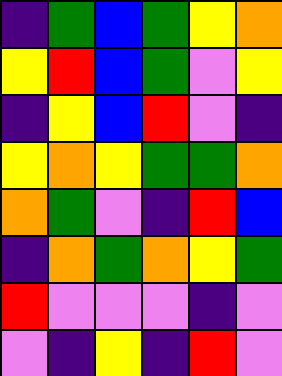[["indigo", "green", "blue", "green", "yellow", "orange"], ["yellow", "red", "blue", "green", "violet", "yellow"], ["indigo", "yellow", "blue", "red", "violet", "indigo"], ["yellow", "orange", "yellow", "green", "green", "orange"], ["orange", "green", "violet", "indigo", "red", "blue"], ["indigo", "orange", "green", "orange", "yellow", "green"], ["red", "violet", "violet", "violet", "indigo", "violet"], ["violet", "indigo", "yellow", "indigo", "red", "violet"]]